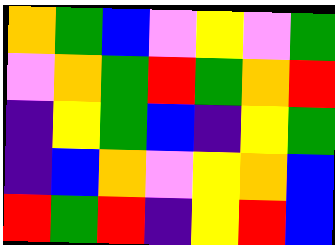[["orange", "green", "blue", "violet", "yellow", "violet", "green"], ["violet", "orange", "green", "red", "green", "orange", "red"], ["indigo", "yellow", "green", "blue", "indigo", "yellow", "green"], ["indigo", "blue", "orange", "violet", "yellow", "orange", "blue"], ["red", "green", "red", "indigo", "yellow", "red", "blue"]]